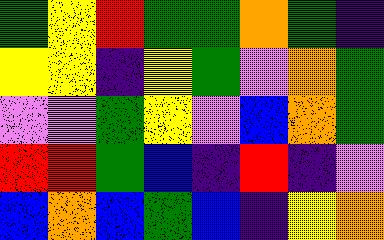[["green", "yellow", "red", "green", "green", "orange", "green", "indigo"], ["yellow", "yellow", "indigo", "yellow", "green", "violet", "orange", "green"], ["violet", "violet", "green", "yellow", "violet", "blue", "orange", "green"], ["red", "red", "green", "blue", "indigo", "red", "indigo", "violet"], ["blue", "orange", "blue", "green", "blue", "indigo", "yellow", "orange"]]